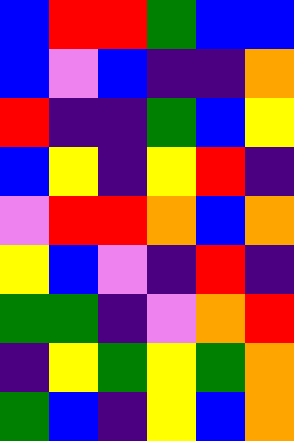[["blue", "red", "red", "green", "blue", "blue"], ["blue", "violet", "blue", "indigo", "indigo", "orange"], ["red", "indigo", "indigo", "green", "blue", "yellow"], ["blue", "yellow", "indigo", "yellow", "red", "indigo"], ["violet", "red", "red", "orange", "blue", "orange"], ["yellow", "blue", "violet", "indigo", "red", "indigo"], ["green", "green", "indigo", "violet", "orange", "red"], ["indigo", "yellow", "green", "yellow", "green", "orange"], ["green", "blue", "indigo", "yellow", "blue", "orange"]]